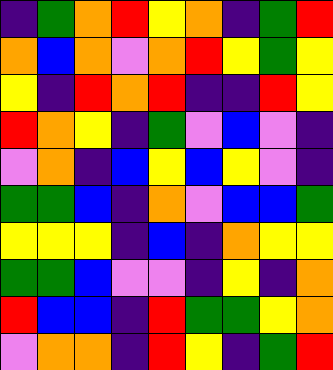[["indigo", "green", "orange", "red", "yellow", "orange", "indigo", "green", "red"], ["orange", "blue", "orange", "violet", "orange", "red", "yellow", "green", "yellow"], ["yellow", "indigo", "red", "orange", "red", "indigo", "indigo", "red", "yellow"], ["red", "orange", "yellow", "indigo", "green", "violet", "blue", "violet", "indigo"], ["violet", "orange", "indigo", "blue", "yellow", "blue", "yellow", "violet", "indigo"], ["green", "green", "blue", "indigo", "orange", "violet", "blue", "blue", "green"], ["yellow", "yellow", "yellow", "indigo", "blue", "indigo", "orange", "yellow", "yellow"], ["green", "green", "blue", "violet", "violet", "indigo", "yellow", "indigo", "orange"], ["red", "blue", "blue", "indigo", "red", "green", "green", "yellow", "orange"], ["violet", "orange", "orange", "indigo", "red", "yellow", "indigo", "green", "red"]]